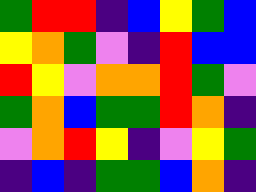[["green", "red", "red", "indigo", "blue", "yellow", "green", "blue"], ["yellow", "orange", "green", "violet", "indigo", "red", "blue", "blue"], ["red", "yellow", "violet", "orange", "orange", "red", "green", "violet"], ["green", "orange", "blue", "green", "green", "red", "orange", "indigo"], ["violet", "orange", "red", "yellow", "indigo", "violet", "yellow", "green"], ["indigo", "blue", "indigo", "green", "green", "blue", "orange", "indigo"]]